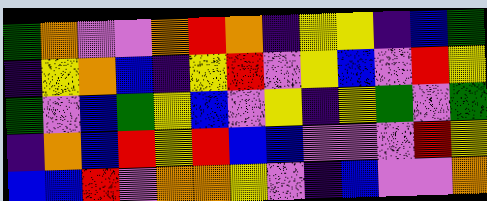[["green", "orange", "violet", "violet", "orange", "red", "orange", "indigo", "yellow", "yellow", "indigo", "blue", "green"], ["indigo", "yellow", "orange", "blue", "indigo", "yellow", "red", "violet", "yellow", "blue", "violet", "red", "yellow"], ["green", "violet", "blue", "green", "yellow", "blue", "violet", "yellow", "indigo", "yellow", "green", "violet", "green"], ["indigo", "orange", "blue", "red", "yellow", "red", "blue", "blue", "violet", "violet", "violet", "red", "yellow"], ["blue", "blue", "red", "violet", "orange", "orange", "yellow", "violet", "indigo", "blue", "violet", "violet", "orange"]]